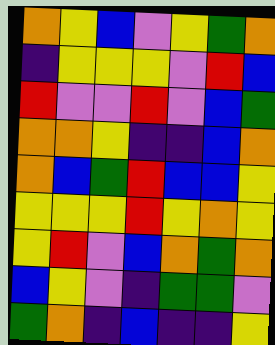[["orange", "yellow", "blue", "violet", "yellow", "green", "orange"], ["indigo", "yellow", "yellow", "yellow", "violet", "red", "blue"], ["red", "violet", "violet", "red", "violet", "blue", "green"], ["orange", "orange", "yellow", "indigo", "indigo", "blue", "orange"], ["orange", "blue", "green", "red", "blue", "blue", "yellow"], ["yellow", "yellow", "yellow", "red", "yellow", "orange", "yellow"], ["yellow", "red", "violet", "blue", "orange", "green", "orange"], ["blue", "yellow", "violet", "indigo", "green", "green", "violet"], ["green", "orange", "indigo", "blue", "indigo", "indigo", "yellow"]]